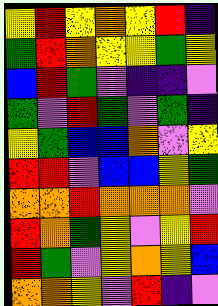[["yellow", "red", "yellow", "orange", "yellow", "red", "indigo"], ["green", "red", "orange", "yellow", "yellow", "green", "yellow"], ["blue", "red", "green", "violet", "indigo", "indigo", "violet"], ["green", "violet", "red", "green", "violet", "green", "indigo"], ["yellow", "green", "blue", "blue", "orange", "violet", "yellow"], ["red", "red", "violet", "blue", "blue", "yellow", "green"], ["orange", "orange", "red", "orange", "orange", "orange", "violet"], ["red", "orange", "green", "yellow", "violet", "yellow", "red"], ["red", "green", "violet", "yellow", "orange", "yellow", "blue"], ["orange", "orange", "yellow", "violet", "red", "indigo", "violet"]]